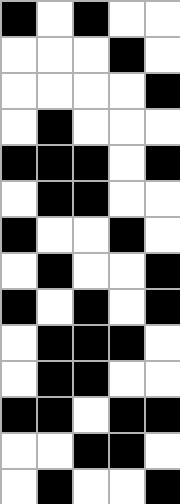[["black", "white", "black", "white", "white"], ["white", "white", "white", "black", "white"], ["white", "white", "white", "white", "black"], ["white", "black", "white", "white", "white"], ["black", "black", "black", "white", "black"], ["white", "black", "black", "white", "white"], ["black", "white", "white", "black", "white"], ["white", "black", "white", "white", "black"], ["black", "white", "black", "white", "black"], ["white", "black", "black", "black", "white"], ["white", "black", "black", "white", "white"], ["black", "black", "white", "black", "black"], ["white", "white", "black", "black", "white"], ["white", "black", "white", "white", "black"]]